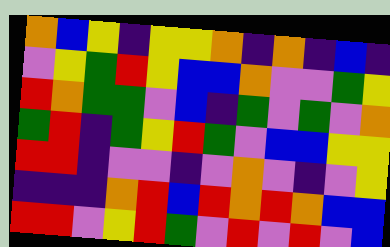[["orange", "blue", "yellow", "indigo", "yellow", "yellow", "orange", "indigo", "orange", "indigo", "blue", "indigo"], ["violet", "yellow", "green", "red", "yellow", "blue", "blue", "orange", "violet", "violet", "green", "yellow"], ["red", "orange", "green", "green", "violet", "blue", "indigo", "green", "violet", "green", "violet", "orange"], ["green", "red", "indigo", "green", "yellow", "red", "green", "violet", "blue", "blue", "yellow", "yellow"], ["red", "red", "indigo", "violet", "violet", "indigo", "violet", "orange", "violet", "indigo", "violet", "yellow"], ["indigo", "indigo", "indigo", "orange", "red", "blue", "red", "orange", "red", "orange", "blue", "blue"], ["red", "red", "violet", "yellow", "red", "green", "violet", "red", "violet", "red", "violet", "blue"]]